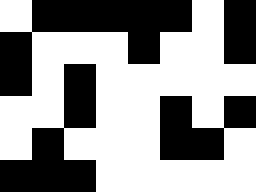[["white", "black", "black", "black", "black", "black", "white", "black"], ["black", "white", "white", "white", "black", "white", "white", "black"], ["black", "white", "black", "white", "white", "white", "white", "white"], ["white", "white", "black", "white", "white", "black", "white", "black"], ["white", "black", "white", "white", "white", "black", "black", "white"], ["black", "black", "black", "white", "white", "white", "white", "white"]]